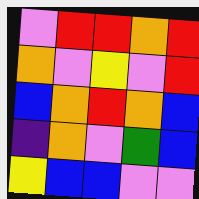[["violet", "red", "red", "orange", "red"], ["orange", "violet", "yellow", "violet", "red"], ["blue", "orange", "red", "orange", "blue"], ["indigo", "orange", "violet", "green", "blue"], ["yellow", "blue", "blue", "violet", "violet"]]